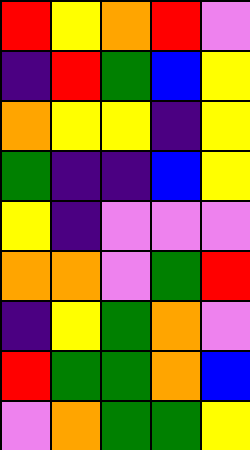[["red", "yellow", "orange", "red", "violet"], ["indigo", "red", "green", "blue", "yellow"], ["orange", "yellow", "yellow", "indigo", "yellow"], ["green", "indigo", "indigo", "blue", "yellow"], ["yellow", "indigo", "violet", "violet", "violet"], ["orange", "orange", "violet", "green", "red"], ["indigo", "yellow", "green", "orange", "violet"], ["red", "green", "green", "orange", "blue"], ["violet", "orange", "green", "green", "yellow"]]